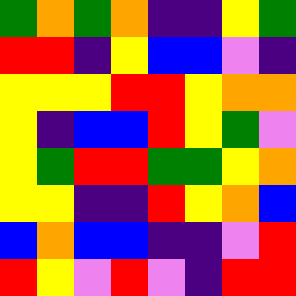[["green", "orange", "green", "orange", "indigo", "indigo", "yellow", "green"], ["red", "red", "indigo", "yellow", "blue", "blue", "violet", "indigo"], ["yellow", "yellow", "yellow", "red", "red", "yellow", "orange", "orange"], ["yellow", "indigo", "blue", "blue", "red", "yellow", "green", "violet"], ["yellow", "green", "red", "red", "green", "green", "yellow", "orange"], ["yellow", "yellow", "indigo", "indigo", "red", "yellow", "orange", "blue"], ["blue", "orange", "blue", "blue", "indigo", "indigo", "violet", "red"], ["red", "yellow", "violet", "red", "violet", "indigo", "red", "red"]]